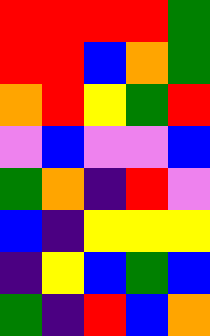[["red", "red", "red", "red", "green"], ["red", "red", "blue", "orange", "green"], ["orange", "red", "yellow", "green", "red"], ["violet", "blue", "violet", "violet", "blue"], ["green", "orange", "indigo", "red", "violet"], ["blue", "indigo", "yellow", "yellow", "yellow"], ["indigo", "yellow", "blue", "green", "blue"], ["green", "indigo", "red", "blue", "orange"]]